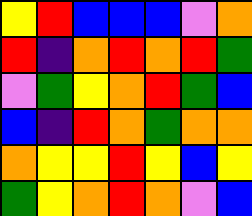[["yellow", "red", "blue", "blue", "blue", "violet", "orange"], ["red", "indigo", "orange", "red", "orange", "red", "green"], ["violet", "green", "yellow", "orange", "red", "green", "blue"], ["blue", "indigo", "red", "orange", "green", "orange", "orange"], ["orange", "yellow", "yellow", "red", "yellow", "blue", "yellow"], ["green", "yellow", "orange", "red", "orange", "violet", "blue"]]